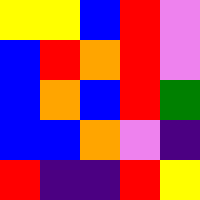[["yellow", "yellow", "blue", "red", "violet"], ["blue", "red", "orange", "red", "violet"], ["blue", "orange", "blue", "red", "green"], ["blue", "blue", "orange", "violet", "indigo"], ["red", "indigo", "indigo", "red", "yellow"]]